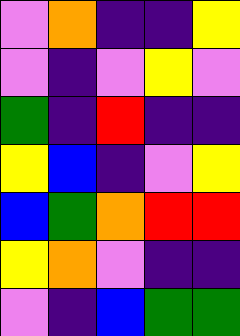[["violet", "orange", "indigo", "indigo", "yellow"], ["violet", "indigo", "violet", "yellow", "violet"], ["green", "indigo", "red", "indigo", "indigo"], ["yellow", "blue", "indigo", "violet", "yellow"], ["blue", "green", "orange", "red", "red"], ["yellow", "orange", "violet", "indigo", "indigo"], ["violet", "indigo", "blue", "green", "green"]]